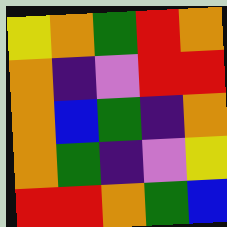[["yellow", "orange", "green", "red", "orange"], ["orange", "indigo", "violet", "red", "red"], ["orange", "blue", "green", "indigo", "orange"], ["orange", "green", "indigo", "violet", "yellow"], ["red", "red", "orange", "green", "blue"]]